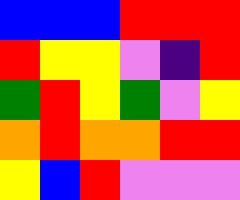[["blue", "blue", "blue", "red", "red", "red"], ["red", "yellow", "yellow", "violet", "indigo", "red"], ["green", "red", "yellow", "green", "violet", "yellow"], ["orange", "red", "orange", "orange", "red", "red"], ["yellow", "blue", "red", "violet", "violet", "violet"]]